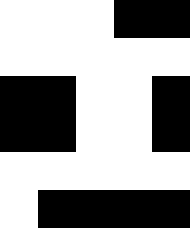[["white", "white", "white", "black", "black"], ["white", "white", "white", "white", "white"], ["black", "black", "white", "white", "black"], ["black", "black", "white", "white", "black"], ["white", "white", "white", "white", "white"], ["white", "black", "black", "black", "black"]]